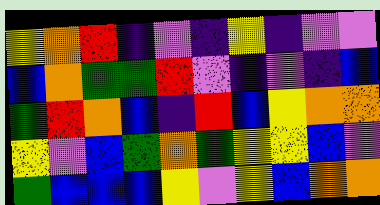[["yellow", "orange", "red", "indigo", "violet", "indigo", "yellow", "indigo", "violet", "violet"], ["blue", "orange", "green", "green", "red", "violet", "indigo", "violet", "indigo", "blue"], ["green", "red", "orange", "blue", "indigo", "red", "blue", "yellow", "orange", "orange"], ["yellow", "violet", "blue", "green", "orange", "green", "yellow", "yellow", "blue", "violet"], ["green", "blue", "blue", "blue", "yellow", "violet", "yellow", "blue", "orange", "orange"]]